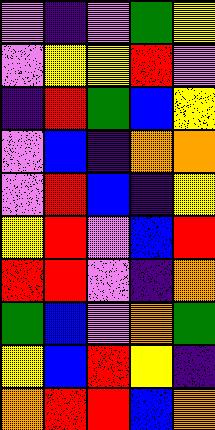[["violet", "indigo", "violet", "green", "yellow"], ["violet", "yellow", "yellow", "red", "violet"], ["indigo", "red", "green", "blue", "yellow"], ["violet", "blue", "indigo", "orange", "orange"], ["violet", "red", "blue", "indigo", "yellow"], ["yellow", "red", "violet", "blue", "red"], ["red", "red", "violet", "indigo", "orange"], ["green", "blue", "violet", "orange", "green"], ["yellow", "blue", "red", "yellow", "indigo"], ["orange", "red", "red", "blue", "orange"]]